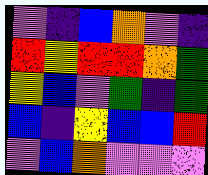[["violet", "indigo", "blue", "orange", "violet", "indigo"], ["red", "yellow", "red", "red", "orange", "green"], ["yellow", "blue", "violet", "green", "indigo", "green"], ["blue", "indigo", "yellow", "blue", "blue", "red"], ["violet", "blue", "orange", "violet", "violet", "violet"]]